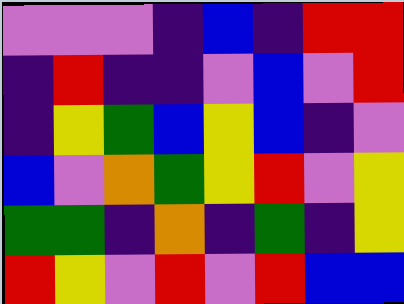[["violet", "violet", "violet", "indigo", "blue", "indigo", "red", "red"], ["indigo", "red", "indigo", "indigo", "violet", "blue", "violet", "red"], ["indigo", "yellow", "green", "blue", "yellow", "blue", "indigo", "violet"], ["blue", "violet", "orange", "green", "yellow", "red", "violet", "yellow"], ["green", "green", "indigo", "orange", "indigo", "green", "indigo", "yellow"], ["red", "yellow", "violet", "red", "violet", "red", "blue", "blue"]]